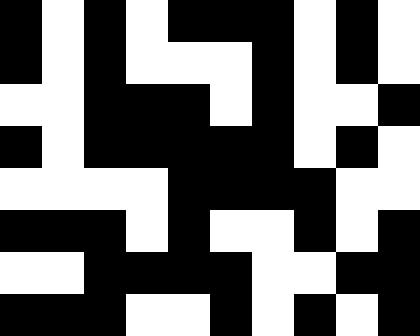[["black", "white", "black", "white", "black", "black", "black", "white", "black", "white"], ["black", "white", "black", "white", "white", "white", "black", "white", "black", "white"], ["white", "white", "black", "black", "black", "white", "black", "white", "white", "black"], ["black", "white", "black", "black", "black", "black", "black", "white", "black", "white"], ["white", "white", "white", "white", "black", "black", "black", "black", "white", "white"], ["black", "black", "black", "white", "black", "white", "white", "black", "white", "black"], ["white", "white", "black", "black", "black", "black", "white", "white", "black", "black"], ["black", "black", "black", "white", "white", "black", "white", "black", "white", "black"]]